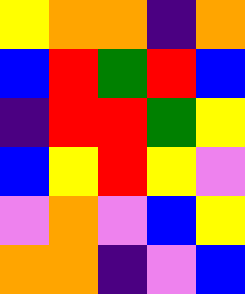[["yellow", "orange", "orange", "indigo", "orange"], ["blue", "red", "green", "red", "blue"], ["indigo", "red", "red", "green", "yellow"], ["blue", "yellow", "red", "yellow", "violet"], ["violet", "orange", "violet", "blue", "yellow"], ["orange", "orange", "indigo", "violet", "blue"]]